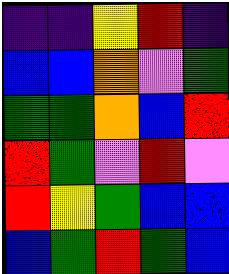[["indigo", "indigo", "yellow", "red", "indigo"], ["blue", "blue", "orange", "violet", "green"], ["green", "green", "orange", "blue", "red"], ["red", "green", "violet", "red", "violet"], ["red", "yellow", "green", "blue", "blue"], ["blue", "green", "red", "green", "blue"]]